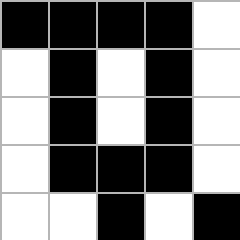[["black", "black", "black", "black", "white"], ["white", "black", "white", "black", "white"], ["white", "black", "white", "black", "white"], ["white", "black", "black", "black", "white"], ["white", "white", "black", "white", "black"]]